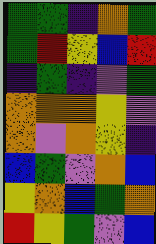[["green", "green", "indigo", "orange", "green"], ["green", "red", "yellow", "blue", "red"], ["indigo", "green", "indigo", "violet", "green"], ["orange", "orange", "orange", "yellow", "violet"], ["orange", "violet", "orange", "yellow", "indigo"], ["blue", "green", "violet", "orange", "blue"], ["yellow", "orange", "blue", "green", "orange"], ["red", "yellow", "green", "violet", "blue"]]